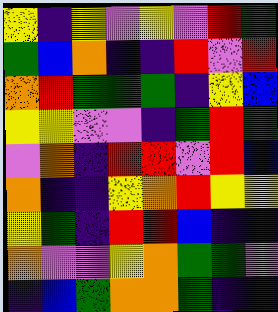[["yellow", "indigo", "yellow", "violet", "yellow", "violet", "red", "green"], ["green", "blue", "orange", "indigo", "indigo", "red", "violet", "red"], ["orange", "red", "green", "green", "green", "indigo", "yellow", "blue"], ["yellow", "yellow", "violet", "violet", "indigo", "green", "red", "green"], ["violet", "orange", "indigo", "red", "red", "violet", "red", "blue"], ["orange", "indigo", "indigo", "yellow", "orange", "red", "yellow", "yellow"], ["yellow", "green", "indigo", "red", "red", "blue", "indigo", "indigo"], ["orange", "violet", "violet", "yellow", "orange", "green", "green", "violet"], ["indigo", "blue", "green", "orange", "orange", "green", "indigo", "indigo"]]